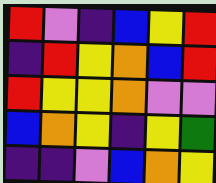[["red", "violet", "indigo", "blue", "yellow", "red"], ["indigo", "red", "yellow", "orange", "blue", "red"], ["red", "yellow", "yellow", "orange", "violet", "violet"], ["blue", "orange", "yellow", "indigo", "yellow", "green"], ["indigo", "indigo", "violet", "blue", "orange", "yellow"]]